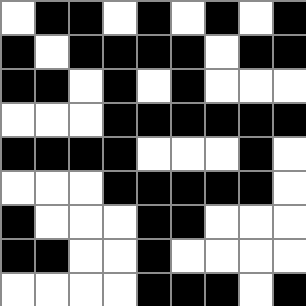[["white", "black", "black", "white", "black", "white", "black", "white", "black"], ["black", "white", "black", "black", "black", "black", "white", "black", "black"], ["black", "black", "white", "black", "white", "black", "white", "white", "white"], ["white", "white", "white", "black", "black", "black", "black", "black", "black"], ["black", "black", "black", "black", "white", "white", "white", "black", "white"], ["white", "white", "white", "black", "black", "black", "black", "black", "white"], ["black", "white", "white", "white", "black", "black", "white", "white", "white"], ["black", "black", "white", "white", "black", "white", "white", "white", "white"], ["white", "white", "white", "white", "black", "black", "black", "white", "black"]]